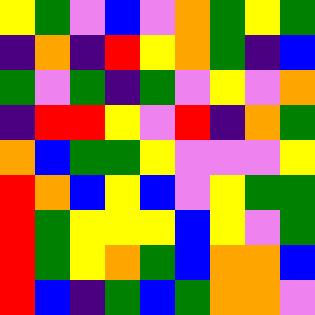[["yellow", "green", "violet", "blue", "violet", "orange", "green", "yellow", "green"], ["indigo", "orange", "indigo", "red", "yellow", "orange", "green", "indigo", "blue"], ["green", "violet", "green", "indigo", "green", "violet", "yellow", "violet", "orange"], ["indigo", "red", "red", "yellow", "violet", "red", "indigo", "orange", "green"], ["orange", "blue", "green", "green", "yellow", "violet", "violet", "violet", "yellow"], ["red", "orange", "blue", "yellow", "blue", "violet", "yellow", "green", "green"], ["red", "green", "yellow", "yellow", "yellow", "blue", "yellow", "violet", "green"], ["red", "green", "yellow", "orange", "green", "blue", "orange", "orange", "blue"], ["red", "blue", "indigo", "green", "blue", "green", "orange", "orange", "violet"]]